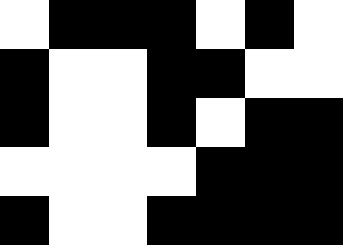[["white", "black", "black", "black", "white", "black", "white"], ["black", "white", "white", "black", "black", "white", "white"], ["black", "white", "white", "black", "white", "black", "black"], ["white", "white", "white", "white", "black", "black", "black"], ["black", "white", "white", "black", "black", "black", "black"]]